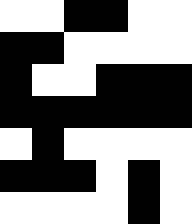[["white", "white", "black", "black", "white", "white"], ["black", "black", "white", "white", "white", "white"], ["black", "white", "white", "black", "black", "black"], ["black", "black", "black", "black", "black", "black"], ["white", "black", "white", "white", "white", "white"], ["black", "black", "black", "white", "black", "white"], ["white", "white", "white", "white", "black", "white"]]